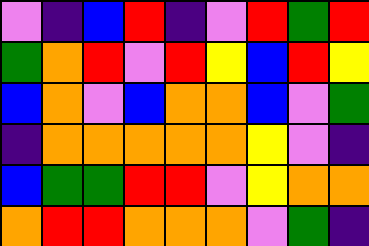[["violet", "indigo", "blue", "red", "indigo", "violet", "red", "green", "red"], ["green", "orange", "red", "violet", "red", "yellow", "blue", "red", "yellow"], ["blue", "orange", "violet", "blue", "orange", "orange", "blue", "violet", "green"], ["indigo", "orange", "orange", "orange", "orange", "orange", "yellow", "violet", "indigo"], ["blue", "green", "green", "red", "red", "violet", "yellow", "orange", "orange"], ["orange", "red", "red", "orange", "orange", "orange", "violet", "green", "indigo"]]